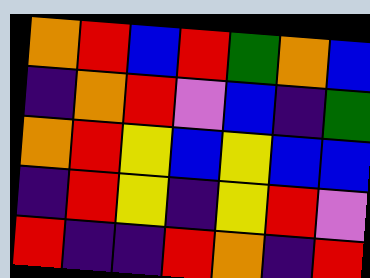[["orange", "red", "blue", "red", "green", "orange", "blue"], ["indigo", "orange", "red", "violet", "blue", "indigo", "green"], ["orange", "red", "yellow", "blue", "yellow", "blue", "blue"], ["indigo", "red", "yellow", "indigo", "yellow", "red", "violet"], ["red", "indigo", "indigo", "red", "orange", "indigo", "red"]]